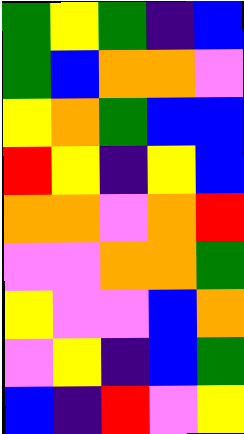[["green", "yellow", "green", "indigo", "blue"], ["green", "blue", "orange", "orange", "violet"], ["yellow", "orange", "green", "blue", "blue"], ["red", "yellow", "indigo", "yellow", "blue"], ["orange", "orange", "violet", "orange", "red"], ["violet", "violet", "orange", "orange", "green"], ["yellow", "violet", "violet", "blue", "orange"], ["violet", "yellow", "indigo", "blue", "green"], ["blue", "indigo", "red", "violet", "yellow"]]